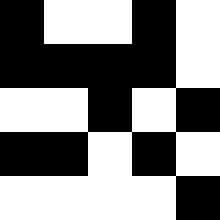[["black", "white", "white", "black", "white"], ["black", "black", "black", "black", "white"], ["white", "white", "black", "white", "black"], ["black", "black", "white", "black", "white"], ["white", "white", "white", "white", "black"]]